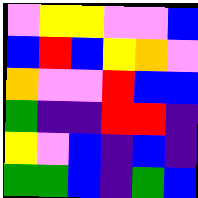[["violet", "yellow", "yellow", "violet", "violet", "blue"], ["blue", "red", "blue", "yellow", "orange", "violet"], ["orange", "violet", "violet", "red", "blue", "blue"], ["green", "indigo", "indigo", "red", "red", "indigo"], ["yellow", "violet", "blue", "indigo", "blue", "indigo"], ["green", "green", "blue", "indigo", "green", "blue"]]